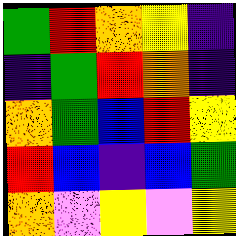[["green", "red", "orange", "yellow", "indigo"], ["indigo", "green", "red", "orange", "indigo"], ["orange", "green", "blue", "red", "yellow"], ["red", "blue", "indigo", "blue", "green"], ["orange", "violet", "yellow", "violet", "yellow"]]